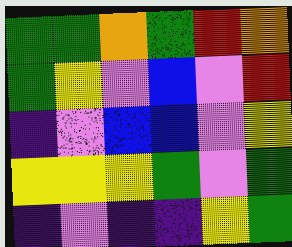[["green", "green", "orange", "green", "red", "orange"], ["green", "yellow", "violet", "blue", "violet", "red"], ["indigo", "violet", "blue", "blue", "violet", "yellow"], ["yellow", "yellow", "yellow", "green", "violet", "green"], ["indigo", "violet", "indigo", "indigo", "yellow", "green"]]